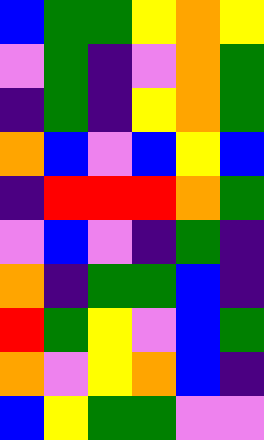[["blue", "green", "green", "yellow", "orange", "yellow"], ["violet", "green", "indigo", "violet", "orange", "green"], ["indigo", "green", "indigo", "yellow", "orange", "green"], ["orange", "blue", "violet", "blue", "yellow", "blue"], ["indigo", "red", "red", "red", "orange", "green"], ["violet", "blue", "violet", "indigo", "green", "indigo"], ["orange", "indigo", "green", "green", "blue", "indigo"], ["red", "green", "yellow", "violet", "blue", "green"], ["orange", "violet", "yellow", "orange", "blue", "indigo"], ["blue", "yellow", "green", "green", "violet", "violet"]]